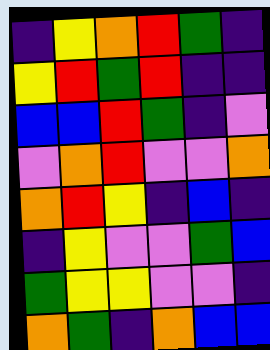[["indigo", "yellow", "orange", "red", "green", "indigo"], ["yellow", "red", "green", "red", "indigo", "indigo"], ["blue", "blue", "red", "green", "indigo", "violet"], ["violet", "orange", "red", "violet", "violet", "orange"], ["orange", "red", "yellow", "indigo", "blue", "indigo"], ["indigo", "yellow", "violet", "violet", "green", "blue"], ["green", "yellow", "yellow", "violet", "violet", "indigo"], ["orange", "green", "indigo", "orange", "blue", "blue"]]